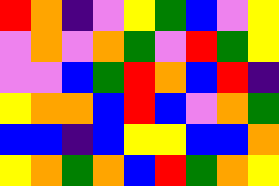[["red", "orange", "indigo", "violet", "yellow", "green", "blue", "violet", "yellow"], ["violet", "orange", "violet", "orange", "green", "violet", "red", "green", "yellow"], ["violet", "violet", "blue", "green", "red", "orange", "blue", "red", "indigo"], ["yellow", "orange", "orange", "blue", "red", "blue", "violet", "orange", "green"], ["blue", "blue", "indigo", "blue", "yellow", "yellow", "blue", "blue", "orange"], ["yellow", "orange", "green", "orange", "blue", "red", "green", "orange", "yellow"]]